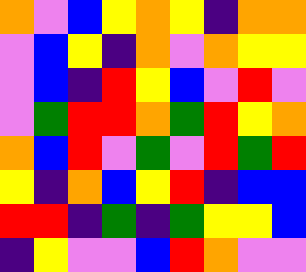[["orange", "violet", "blue", "yellow", "orange", "yellow", "indigo", "orange", "orange"], ["violet", "blue", "yellow", "indigo", "orange", "violet", "orange", "yellow", "yellow"], ["violet", "blue", "indigo", "red", "yellow", "blue", "violet", "red", "violet"], ["violet", "green", "red", "red", "orange", "green", "red", "yellow", "orange"], ["orange", "blue", "red", "violet", "green", "violet", "red", "green", "red"], ["yellow", "indigo", "orange", "blue", "yellow", "red", "indigo", "blue", "blue"], ["red", "red", "indigo", "green", "indigo", "green", "yellow", "yellow", "blue"], ["indigo", "yellow", "violet", "violet", "blue", "red", "orange", "violet", "violet"]]